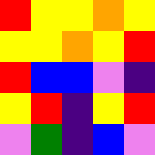[["red", "yellow", "yellow", "orange", "yellow"], ["yellow", "yellow", "orange", "yellow", "red"], ["red", "blue", "blue", "violet", "indigo"], ["yellow", "red", "indigo", "yellow", "red"], ["violet", "green", "indigo", "blue", "violet"]]